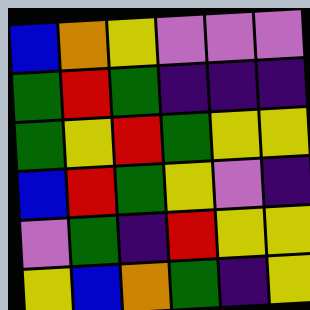[["blue", "orange", "yellow", "violet", "violet", "violet"], ["green", "red", "green", "indigo", "indigo", "indigo"], ["green", "yellow", "red", "green", "yellow", "yellow"], ["blue", "red", "green", "yellow", "violet", "indigo"], ["violet", "green", "indigo", "red", "yellow", "yellow"], ["yellow", "blue", "orange", "green", "indigo", "yellow"]]